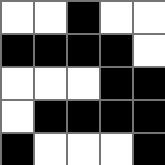[["white", "white", "black", "white", "white"], ["black", "black", "black", "black", "white"], ["white", "white", "white", "black", "black"], ["white", "black", "black", "black", "black"], ["black", "white", "white", "white", "black"]]